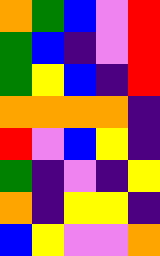[["orange", "green", "blue", "violet", "red"], ["green", "blue", "indigo", "violet", "red"], ["green", "yellow", "blue", "indigo", "red"], ["orange", "orange", "orange", "orange", "indigo"], ["red", "violet", "blue", "yellow", "indigo"], ["green", "indigo", "violet", "indigo", "yellow"], ["orange", "indigo", "yellow", "yellow", "indigo"], ["blue", "yellow", "violet", "violet", "orange"]]